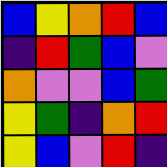[["blue", "yellow", "orange", "red", "blue"], ["indigo", "red", "green", "blue", "violet"], ["orange", "violet", "violet", "blue", "green"], ["yellow", "green", "indigo", "orange", "red"], ["yellow", "blue", "violet", "red", "indigo"]]